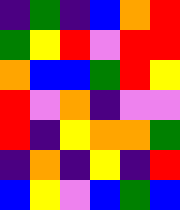[["indigo", "green", "indigo", "blue", "orange", "red"], ["green", "yellow", "red", "violet", "red", "red"], ["orange", "blue", "blue", "green", "red", "yellow"], ["red", "violet", "orange", "indigo", "violet", "violet"], ["red", "indigo", "yellow", "orange", "orange", "green"], ["indigo", "orange", "indigo", "yellow", "indigo", "red"], ["blue", "yellow", "violet", "blue", "green", "blue"]]